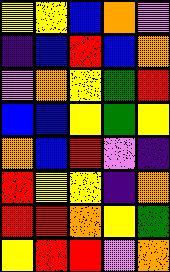[["yellow", "yellow", "blue", "orange", "violet"], ["indigo", "blue", "red", "blue", "orange"], ["violet", "orange", "yellow", "green", "red"], ["blue", "blue", "yellow", "green", "yellow"], ["orange", "blue", "red", "violet", "indigo"], ["red", "yellow", "yellow", "indigo", "orange"], ["red", "red", "orange", "yellow", "green"], ["yellow", "red", "red", "violet", "orange"]]